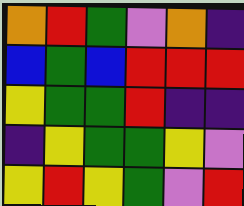[["orange", "red", "green", "violet", "orange", "indigo"], ["blue", "green", "blue", "red", "red", "red"], ["yellow", "green", "green", "red", "indigo", "indigo"], ["indigo", "yellow", "green", "green", "yellow", "violet"], ["yellow", "red", "yellow", "green", "violet", "red"]]